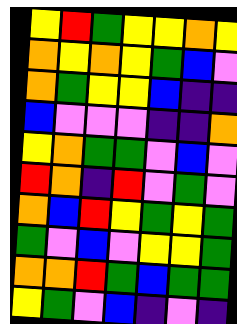[["yellow", "red", "green", "yellow", "yellow", "orange", "yellow"], ["orange", "yellow", "orange", "yellow", "green", "blue", "violet"], ["orange", "green", "yellow", "yellow", "blue", "indigo", "indigo"], ["blue", "violet", "violet", "violet", "indigo", "indigo", "orange"], ["yellow", "orange", "green", "green", "violet", "blue", "violet"], ["red", "orange", "indigo", "red", "violet", "green", "violet"], ["orange", "blue", "red", "yellow", "green", "yellow", "green"], ["green", "violet", "blue", "violet", "yellow", "yellow", "green"], ["orange", "orange", "red", "green", "blue", "green", "green"], ["yellow", "green", "violet", "blue", "indigo", "violet", "indigo"]]